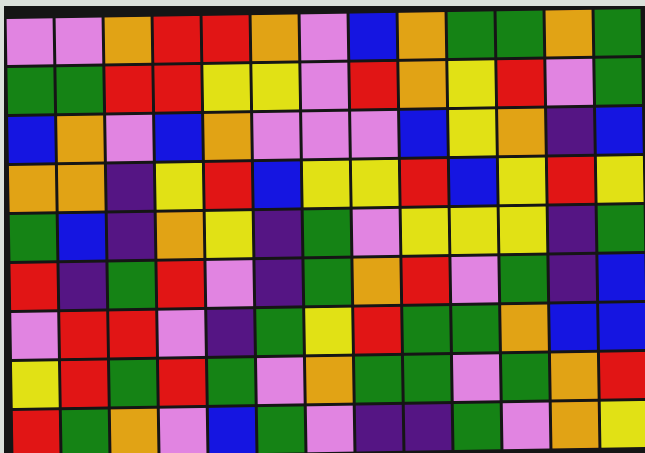[["violet", "violet", "orange", "red", "red", "orange", "violet", "blue", "orange", "green", "green", "orange", "green"], ["green", "green", "red", "red", "yellow", "yellow", "violet", "red", "orange", "yellow", "red", "violet", "green"], ["blue", "orange", "violet", "blue", "orange", "violet", "violet", "violet", "blue", "yellow", "orange", "indigo", "blue"], ["orange", "orange", "indigo", "yellow", "red", "blue", "yellow", "yellow", "red", "blue", "yellow", "red", "yellow"], ["green", "blue", "indigo", "orange", "yellow", "indigo", "green", "violet", "yellow", "yellow", "yellow", "indigo", "green"], ["red", "indigo", "green", "red", "violet", "indigo", "green", "orange", "red", "violet", "green", "indigo", "blue"], ["violet", "red", "red", "violet", "indigo", "green", "yellow", "red", "green", "green", "orange", "blue", "blue"], ["yellow", "red", "green", "red", "green", "violet", "orange", "green", "green", "violet", "green", "orange", "red"], ["red", "green", "orange", "violet", "blue", "green", "violet", "indigo", "indigo", "green", "violet", "orange", "yellow"]]